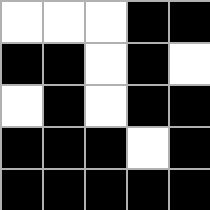[["white", "white", "white", "black", "black"], ["black", "black", "white", "black", "white"], ["white", "black", "white", "black", "black"], ["black", "black", "black", "white", "black"], ["black", "black", "black", "black", "black"]]